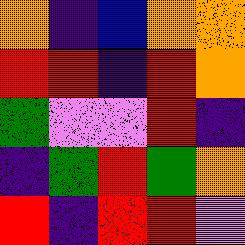[["orange", "indigo", "blue", "orange", "orange"], ["red", "red", "indigo", "red", "orange"], ["green", "violet", "violet", "red", "indigo"], ["indigo", "green", "red", "green", "orange"], ["red", "indigo", "red", "red", "violet"]]